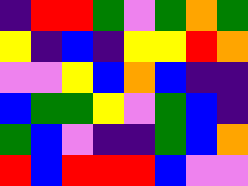[["indigo", "red", "red", "green", "violet", "green", "orange", "green"], ["yellow", "indigo", "blue", "indigo", "yellow", "yellow", "red", "orange"], ["violet", "violet", "yellow", "blue", "orange", "blue", "indigo", "indigo"], ["blue", "green", "green", "yellow", "violet", "green", "blue", "indigo"], ["green", "blue", "violet", "indigo", "indigo", "green", "blue", "orange"], ["red", "blue", "red", "red", "red", "blue", "violet", "violet"]]